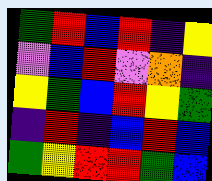[["green", "red", "blue", "red", "indigo", "yellow"], ["violet", "blue", "red", "violet", "orange", "indigo"], ["yellow", "green", "blue", "red", "yellow", "green"], ["indigo", "red", "indigo", "blue", "red", "blue"], ["green", "yellow", "red", "red", "green", "blue"]]